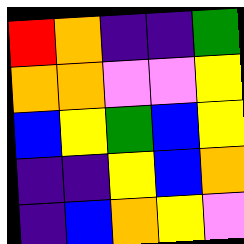[["red", "orange", "indigo", "indigo", "green"], ["orange", "orange", "violet", "violet", "yellow"], ["blue", "yellow", "green", "blue", "yellow"], ["indigo", "indigo", "yellow", "blue", "orange"], ["indigo", "blue", "orange", "yellow", "violet"]]